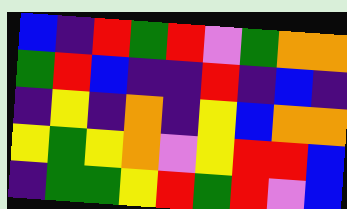[["blue", "indigo", "red", "green", "red", "violet", "green", "orange", "orange"], ["green", "red", "blue", "indigo", "indigo", "red", "indigo", "blue", "indigo"], ["indigo", "yellow", "indigo", "orange", "indigo", "yellow", "blue", "orange", "orange"], ["yellow", "green", "yellow", "orange", "violet", "yellow", "red", "red", "blue"], ["indigo", "green", "green", "yellow", "red", "green", "red", "violet", "blue"]]